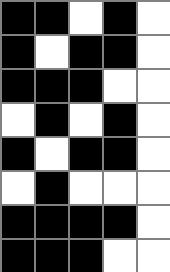[["black", "black", "white", "black", "white"], ["black", "white", "black", "black", "white"], ["black", "black", "black", "white", "white"], ["white", "black", "white", "black", "white"], ["black", "white", "black", "black", "white"], ["white", "black", "white", "white", "white"], ["black", "black", "black", "black", "white"], ["black", "black", "black", "white", "white"]]